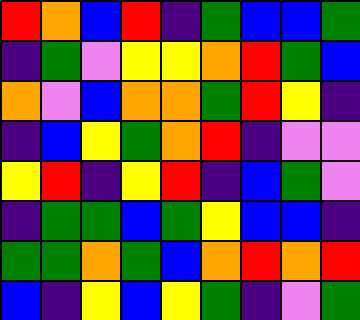[["red", "orange", "blue", "red", "indigo", "green", "blue", "blue", "green"], ["indigo", "green", "violet", "yellow", "yellow", "orange", "red", "green", "blue"], ["orange", "violet", "blue", "orange", "orange", "green", "red", "yellow", "indigo"], ["indigo", "blue", "yellow", "green", "orange", "red", "indigo", "violet", "violet"], ["yellow", "red", "indigo", "yellow", "red", "indigo", "blue", "green", "violet"], ["indigo", "green", "green", "blue", "green", "yellow", "blue", "blue", "indigo"], ["green", "green", "orange", "green", "blue", "orange", "red", "orange", "red"], ["blue", "indigo", "yellow", "blue", "yellow", "green", "indigo", "violet", "green"]]